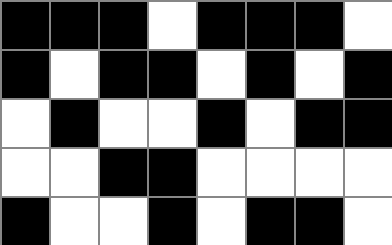[["black", "black", "black", "white", "black", "black", "black", "white"], ["black", "white", "black", "black", "white", "black", "white", "black"], ["white", "black", "white", "white", "black", "white", "black", "black"], ["white", "white", "black", "black", "white", "white", "white", "white"], ["black", "white", "white", "black", "white", "black", "black", "white"]]